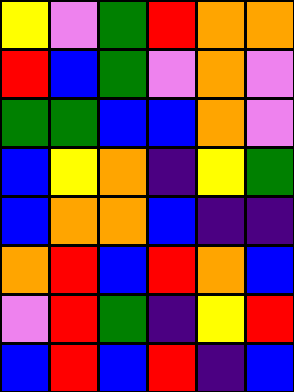[["yellow", "violet", "green", "red", "orange", "orange"], ["red", "blue", "green", "violet", "orange", "violet"], ["green", "green", "blue", "blue", "orange", "violet"], ["blue", "yellow", "orange", "indigo", "yellow", "green"], ["blue", "orange", "orange", "blue", "indigo", "indigo"], ["orange", "red", "blue", "red", "orange", "blue"], ["violet", "red", "green", "indigo", "yellow", "red"], ["blue", "red", "blue", "red", "indigo", "blue"]]